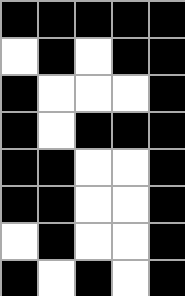[["black", "black", "black", "black", "black"], ["white", "black", "white", "black", "black"], ["black", "white", "white", "white", "black"], ["black", "white", "black", "black", "black"], ["black", "black", "white", "white", "black"], ["black", "black", "white", "white", "black"], ["white", "black", "white", "white", "black"], ["black", "white", "black", "white", "black"]]